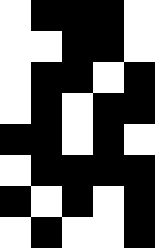[["white", "black", "black", "black", "white"], ["white", "white", "black", "black", "white"], ["white", "black", "black", "white", "black"], ["white", "black", "white", "black", "black"], ["black", "black", "white", "black", "white"], ["white", "black", "black", "black", "black"], ["black", "white", "black", "white", "black"], ["white", "black", "white", "white", "black"]]